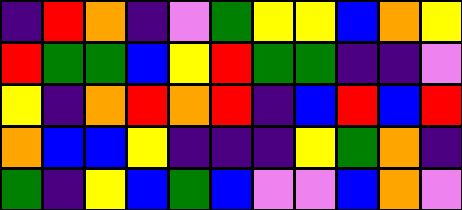[["indigo", "red", "orange", "indigo", "violet", "green", "yellow", "yellow", "blue", "orange", "yellow"], ["red", "green", "green", "blue", "yellow", "red", "green", "green", "indigo", "indigo", "violet"], ["yellow", "indigo", "orange", "red", "orange", "red", "indigo", "blue", "red", "blue", "red"], ["orange", "blue", "blue", "yellow", "indigo", "indigo", "indigo", "yellow", "green", "orange", "indigo"], ["green", "indigo", "yellow", "blue", "green", "blue", "violet", "violet", "blue", "orange", "violet"]]